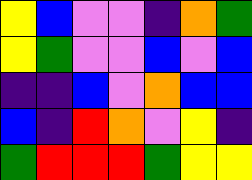[["yellow", "blue", "violet", "violet", "indigo", "orange", "green"], ["yellow", "green", "violet", "violet", "blue", "violet", "blue"], ["indigo", "indigo", "blue", "violet", "orange", "blue", "blue"], ["blue", "indigo", "red", "orange", "violet", "yellow", "indigo"], ["green", "red", "red", "red", "green", "yellow", "yellow"]]